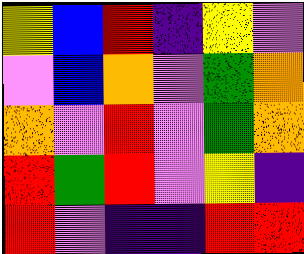[["yellow", "blue", "red", "indigo", "yellow", "violet"], ["violet", "blue", "orange", "violet", "green", "orange"], ["orange", "violet", "red", "violet", "green", "orange"], ["red", "green", "red", "violet", "yellow", "indigo"], ["red", "violet", "indigo", "indigo", "red", "red"]]